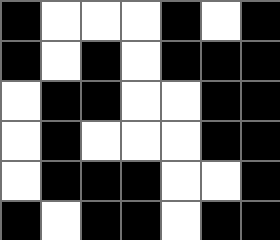[["black", "white", "white", "white", "black", "white", "black"], ["black", "white", "black", "white", "black", "black", "black"], ["white", "black", "black", "white", "white", "black", "black"], ["white", "black", "white", "white", "white", "black", "black"], ["white", "black", "black", "black", "white", "white", "black"], ["black", "white", "black", "black", "white", "black", "black"]]